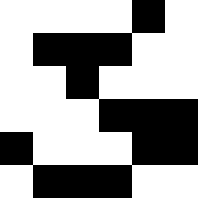[["white", "white", "white", "white", "black", "white"], ["white", "black", "black", "black", "white", "white"], ["white", "white", "black", "white", "white", "white"], ["white", "white", "white", "black", "black", "black"], ["black", "white", "white", "white", "black", "black"], ["white", "black", "black", "black", "white", "white"]]